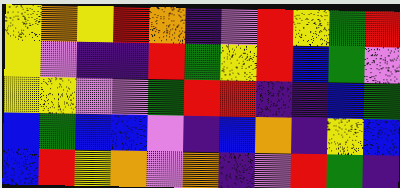[["yellow", "orange", "yellow", "red", "orange", "indigo", "violet", "red", "yellow", "green", "red"], ["yellow", "violet", "indigo", "indigo", "red", "green", "yellow", "red", "blue", "green", "violet"], ["yellow", "yellow", "violet", "violet", "green", "red", "red", "indigo", "indigo", "blue", "green"], ["blue", "green", "blue", "blue", "violet", "indigo", "blue", "orange", "indigo", "yellow", "blue"], ["blue", "red", "yellow", "orange", "violet", "orange", "indigo", "violet", "red", "green", "indigo"]]